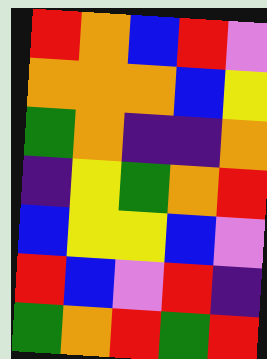[["red", "orange", "blue", "red", "violet"], ["orange", "orange", "orange", "blue", "yellow"], ["green", "orange", "indigo", "indigo", "orange"], ["indigo", "yellow", "green", "orange", "red"], ["blue", "yellow", "yellow", "blue", "violet"], ["red", "blue", "violet", "red", "indigo"], ["green", "orange", "red", "green", "red"]]